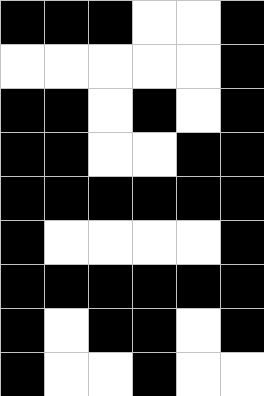[["black", "black", "black", "white", "white", "black"], ["white", "white", "white", "white", "white", "black"], ["black", "black", "white", "black", "white", "black"], ["black", "black", "white", "white", "black", "black"], ["black", "black", "black", "black", "black", "black"], ["black", "white", "white", "white", "white", "black"], ["black", "black", "black", "black", "black", "black"], ["black", "white", "black", "black", "white", "black"], ["black", "white", "white", "black", "white", "white"]]